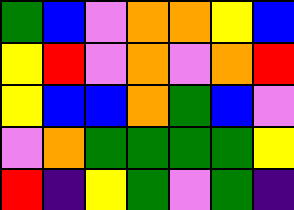[["green", "blue", "violet", "orange", "orange", "yellow", "blue"], ["yellow", "red", "violet", "orange", "violet", "orange", "red"], ["yellow", "blue", "blue", "orange", "green", "blue", "violet"], ["violet", "orange", "green", "green", "green", "green", "yellow"], ["red", "indigo", "yellow", "green", "violet", "green", "indigo"]]